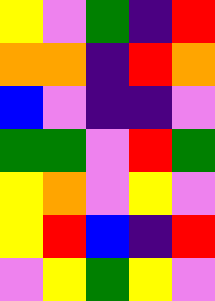[["yellow", "violet", "green", "indigo", "red"], ["orange", "orange", "indigo", "red", "orange"], ["blue", "violet", "indigo", "indigo", "violet"], ["green", "green", "violet", "red", "green"], ["yellow", "orange", "violet", "yellow", "violet"], ["yellow", "red", "blue", "indigo", "red"], ["violet", "yellow", "green", "yellow", "violet"]]